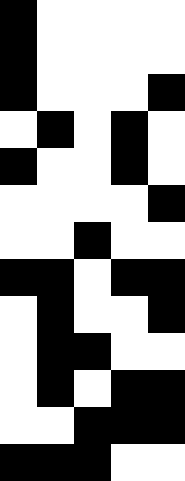[["black", "white", "white", "white", "white"], ["black", "white", "white", "white", "white"], ["black", "white", "white", "white", "black"], ["white", "black", "white", "black", "white"], ["black", "white", "white", "black", "white"], ["white", "white", "white", "white", "black"], ["white", "white", "black", "white", "white"], ["black", "black", "white", "black", "black"], ["white", "black", "white", "white", "black"], ["white", "black", "black", "white", "white"], ["white", "black", "white", "black", "black"], ["white", "white", "black", "black", "black"], ["black", "black", "black", "white", "white"]]